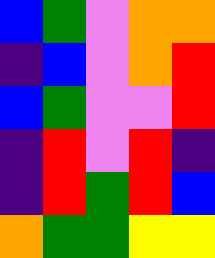[["blue", "green", "violet", "orange", "orange"], ["indigo", "blue", "violet", "orange", "red"], ["blue", "green", "violet", "violet", "red"], ["indigo", "red", "violet", "red", "indigo"], ["indigo", "red", "green", "red", "blue"], ["orange", "green", "green", "yellow", "yellow"]]